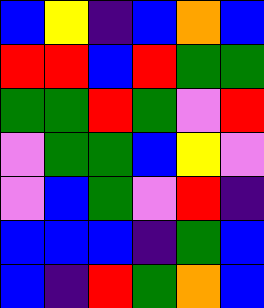[["blue", "yellow", "indigo", "blue", "orange", "blue"], ["red", "red", "blue", "red", "green", "green"], ["green", "green", "red", "green", "violet", "red"], ["violet", "green", "green", "blue", "yellow", "violet"], ["violet", "blue", "green", "violet", "red", "indigo"], ["blue", "blue", "blue", "indigo", "green", "blue"], ["blue", "indigo", "red", "green", "orange", "blue"]]